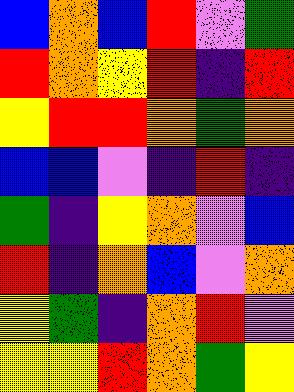[["blue", "orange", "blue", "red", "violet", "green"], ["red", "orange", "yellow", "red", "indigo", "red"], ["yellow", "red", "red", "orange", "green", "orange"], ["blue", "blue", "violet", "indigo", "red", "indigo"], ["green", "indigo", "yellow", "orange", "violet", "blue"], ["red", "indigo", "orange", "blue", "violet", "orange"], ["yellow", "green", "indigo", "orange", "red", "violet"], ["yellow", "yellow", "red", "orange", "green", "yellow"]]